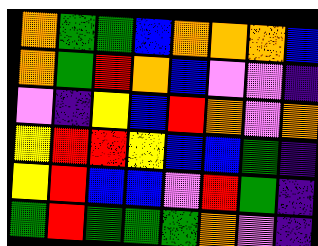[["orange", "green", "green", "blue", "orange", "orange", "orange", "blue"], ["orange", "green", "red", "orange", "blue", "violet", "violet", "indigo"], ["violet", "indigo", "yellow", "blue", "red", "orange", "violet", "orange"], ["yellow", "red", "red", "yellow", "blue", "blue", "green", "indigo"], ["yellow", "red", "blue", "blue", "violet", "red", "green", "indigo"], ["green", "red", "green", "green", "green", "orange", "violet", "indigo"]]